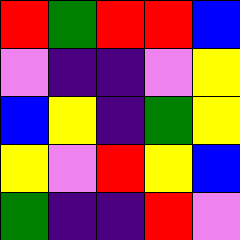[["red", "green", "red", "red", "blue"], ["violet", "indigo", "indigo", "violet", "yellow"], ["blue", "yellow", "indigo", "green", "yellow"], ["yellow", "violet", "red", "yellow", "blue"], ["green", "indigo", "indigo", "red", "violet"]]